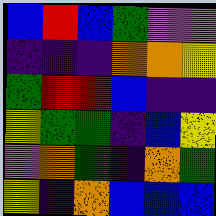[["blue", "red", "blue", "green", "violet", "violet"], ["indigo", "indigo", "indigo", "orange", "orange", "yellow"], ["green", "red", "red", "blue", "indigo", "indigo"], ["yellow", "green", "green", "indigo", "blue", "yellow"], ["violet", "orange", "green", "indigo", "orange", "green"], ["yellow", "indigo", "orange", "blue", "blue", "blue"]]